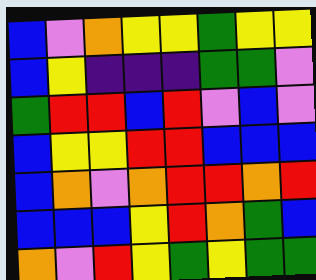[["blue", "violet", "orange", "yellow", "yellow", "green", "yellow", "yellow"], ["blue", "yellow", "indigo", "indigo", "indigo", "green", "green", "violet"], ["green", "red", "red", "blue", "red", "violet", "blue", "violet"], ["blue", "yellow", "yellow", "red", "red", "blue", "blue", "blue"], ["blue", "orange", "violet", "orange", "red", "red", "orange", "red"], ["blue", "blue", "blue", "yellow", "red", "orange", "green", "blue"], ["orange", "violet", "red", "yellow", "green", "yellow", "green", "green"]]